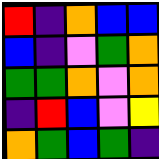[["red", "indigo", "orange", "blue", "blue"], ["blue", "indigo", "violet", "green", "orange"], ["green", "green", "orange", "violet", "orange"], ["indigo", "red", "blue", "violet", "yellow"], ["orange", "green", "blue", "green", "indigo"]]